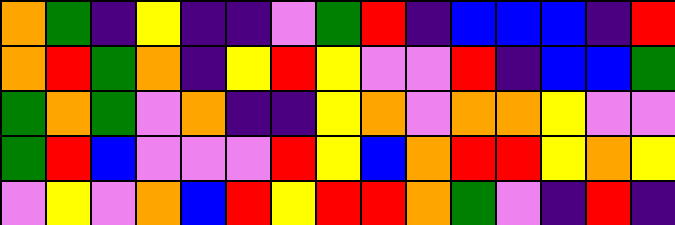[["orange", "green", "indigo", "yellow", "indigo", "indigo", "violet", "green", "red", "indigo", "blue", "blue", "blue", "indigo", "red"], ["orange", "red", "green", "orange", "indigo", "yellow", "red", "yellow", "violet", "violet", "red", "indigo", "blue", "blue", "green"], ["green", "orange", "green", "violet", "orange", "indigo", "indigo", "yellow", "orange", "violet", "orange", "orange", "yellow", "violet", "violet"], ["green", "red", "blue", "violet", "violet", "violet", "red", "yellow", "blue", "orange", "red", "red", "yellow", "orange", "yellow"], ["violet", "yellow", "violet", "orange", "blue", "red", "yellow", "red", "red", "orange", "green", "violet", "indigo", "red", "indigo"]]